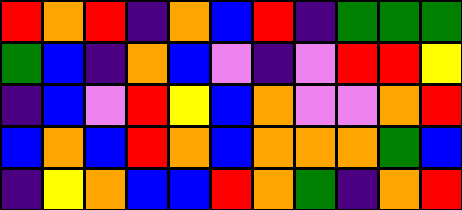[["red", "orange", "red", "indigo", "orange", "blue", "red", "indigo", "green", "green", "green"], ["green", "blue", "indigo", "orange", "blue", "violet", "indigo", "violet", "red", "red", "yellow"], ["indigo", "blue", "violet", "red", "yellow", "blue", "orange", "violet", "violet", "orange", "red"], ["blue", "orange", "blue", "red", "orange", "blue", "orange", "orange", "orange", "green", "blue"], ["indigo", "yellow", "orange", "blue", "blue", "red", "orange", "green", "indigo", "orange", "red"]]